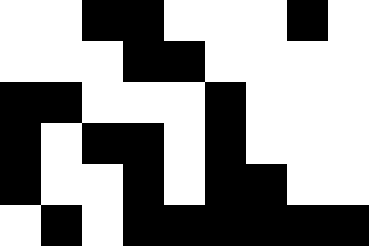[["white", "white", "black", "black", "white", "white", "white", "black", "white"], ["white", "white", "white", "black", "black", "white", "white", "white", "white"], ["black", "black", "white", "white", "white", "black", "white", "white", "white"], ["black", "white", "black", "black", "white", "black", "white", "white", "white"], ["black", "white", "white", "black", "white", "black", "black", "white", "white"], ["white", "black", "white", "black", "black", "black", "black", "black", "black"]]